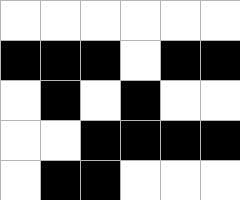[["white", "white", "white", "white", "white", "white"], ["black", "black", "black", "white", "black", "black"], ["white", "black", "white", "black", "white", "white"], ["white", "white", "black", "black", "black", "black"], ["white", "black", "black", "white", "white", "white"]]